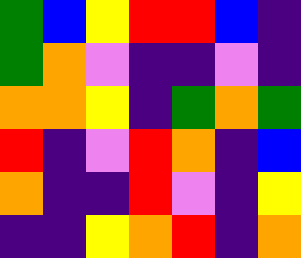[["green", "blue", "yellow", "red", "red", "blue", "indigo"], ["green", "orange", "violet", "indigo", "indigo", "violet", "indigo"], ["orange", "orange", "yellow", "indigo", "green", "orange", "green"], ["red", "indigo", "violet", "red", "orange", "indigo", "blue"], ["orange", "indigo", "indigo", "red", "violet", "indigo", "yellow"], ["indigo", "indigo", "yellow", "orange", "red", "indigo", "orange"]]